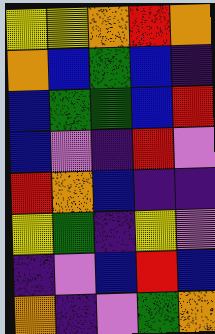[["yellow", "yellow", "orange", "red", "orange"], ["orange", "blue", "green", "blue", "indigo"], ["blue", "green", "green", "blue", "red"], ["blue", "violet", "indigo", "red", "violet"], ["red", "orange", "blue", "indigo", "indigo"], ["yellow", "green", "indigo", "yellow", "violet"], ["indigo", "violet", "blue", "red", "blue"], ["orange", "indigo", "violet", "green", "orange"]]